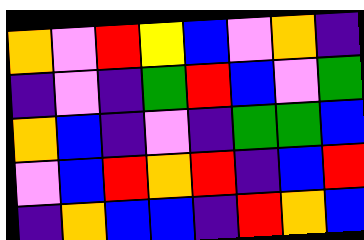[["orange", "violet", "red", "yellow", "blue", "violet", "orange", "indigo"], ["indigo", "violet", "indigo", "green", "red", "blue", "violet", "green"], ["orange", "blue", "indigo", "violet", "indigo", "green", "green", "blue"], ["violet", "blue", "red", "orange", "red", "indigo", "blue", "red"], ["indigo", "orange", "blue", "blue", "indigo", "red", "orange", "blue"]]